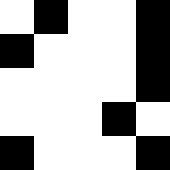[["white", "black", "white", "white", "black"], ["black", "white", "white", "white", "black"], ["white", "white", "white", "white", "black"], ["white", "white", "white", "black", "white"], ["black", "white", "white", "white", "black"]]